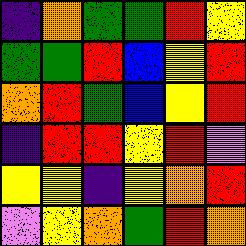[["indigo", "orange", "green", "green", "red", "yellow"], ["green", "green", "red", "blue", "yellow", "red"], ["orange", "red", "green", "blue", "yellow", "red"], ["indigo", "red", "red", "yellow", "red", "violet"], ["yellow", "yellow", "indigo", "yellow", "orange", "red"], ["violet", "yellow", "orange", "green", "red", "orange"]]